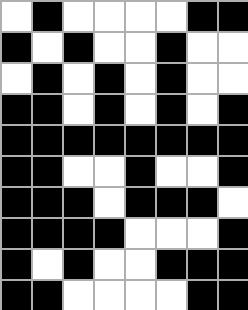[["white", "black", "white", "white", "white", "white", "black", "black"], ["black", "white", "black", "white", "white", "black", "white", "white"], ["white", "black", "white", "black", "white", "black", "white", "white"], ["black", "black", "white", "black", "white", "black", "white", "black"], ["black", "black", "black", "black", "black", "black", "black", "black"], ["black", "black", "white", "white", "black", "white", "white", "black"], ["black", "black", "black", "white", "black", "black", "black", "white"], ["black", "black", "black", "black", "white", "white", "white", "black"], ["black", "white", "black", "white", "white", "black", "black", "black"], ["black", "black", "white", "white", "white", "white", "black", "black"]]